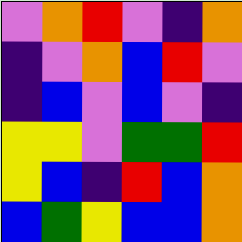[["violet", "orange", "red", "violet", "indigo", "orange"], ["indigo", "violet", "orange", "blue", "red", "violet"], ["indigo", "blue", "violet", "blue", "violet", "indigo"], ["yellow", "yellow", "violet", "green", "green", "red"], ["yellow", "blue", "indigo", "red", "blue", "orange"], ["blue", "green", "yellow", "blue", "blue", "orange"]]